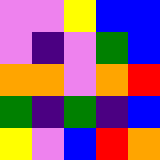[["violet", "violet", "yellow", "blue", "blue"], ["violet", "indigo", "violet", "green", "blue"], ["orange", "orange", "violet", "orange", "red"], ["green", "indigo", "green", "indigo", "blue"], ["yellow", "violet", "blue", "red", "orange"]]